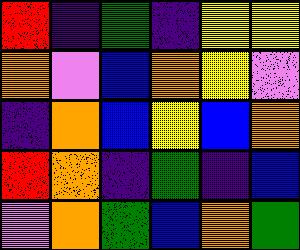[["red", "indigo", "green", "indigo", "yellow", "yellow"], ["orange", "violet", "blue", "orange", "yellow", "violet"], ["indigo", "orange", "blue", "yellow", "blue", "orange"], ["red", "orange", "indigo", "green", "indigo", "blue"], ["violet", "orange", "green", "blue", "orange", "green"]]